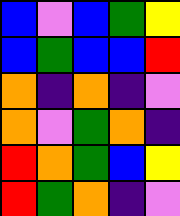[["blue", "violet", "blue", "green", "yellow"], ["blue", "green", "blue", "blue", "red"], ["orange", "indigo", "orange", "indigo", "violet"], ["orange", "violet", "green", "orange", "indigo"], ["red", "orange", "green", "blue", "yellow"], ["red", "green", "orange", "indigo", "violet"]]